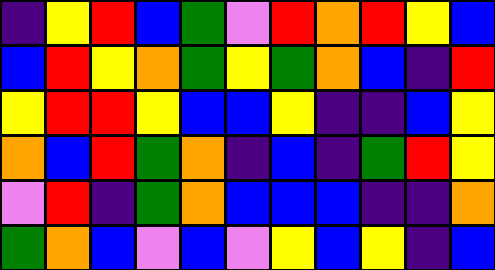[["indigo", "yellow", "red", "blue", "green", "violet", "red", "orange", "red", "yellow", "blue"], ["blue", "red", "yellow", "orange", "green", "yellow", "green", "orange", "blue", "indigo", "red"], ["yellow", "red", "red", "yellow", "blue", "blue", "yellow", "indigo", "indigo", "blue", "yellow"], ["orange", "blue", "red", "green", "orange", "indigo", "blue", "indigo", "green", "red", "yellow"], ["violet", "red", "indigo", "green", "orange", "blue", "blue", "blue", "indigo", "indigo", "orange"], ["green", "orange", "blue", "violet", "blue", "violet", "yellow", "blue", "yellow", "indigo", "blue"]]